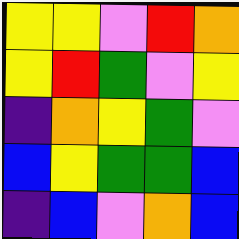[["yellow", "yellow", "violet", "red", "orange"], ["yellow", "red", "green", "violet", "yellow"], ["indigo", "orange", "yellow", "green", "violet"], ["blue", "yellow", "green", "green", "blue"], ["indigo", "blue", "violet", "orange", "blue"]]